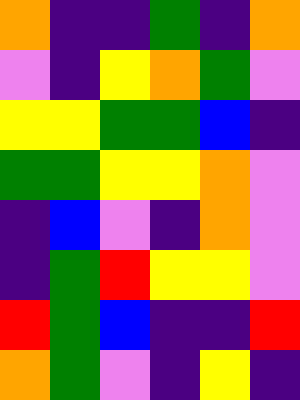[["orange", "indigo", "indigo", "green", "indigo", "orange"], ["violet", "indigo", "yellow", "orange", "green", "violet"], ["yellow", "yellow", "green", "green", "blue", "indigo"], ["green", "green", "yellow", "yellow", "orange", "violet"], ["indigo", "blue", "violet", "indigo", "orange", "violet"], ["indigo", "green", "red", "yellow", "yellow", "violet"], ["red", "green", "blue", "indigo", "indigo", "red"], ["orange", "green", "violet", "indigo", "yellow", "indigo"]]